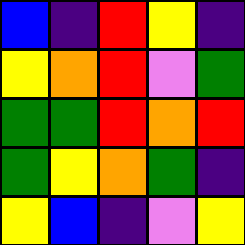[["blue", "indigo", "red", "yellow", "indigo"], ["yellow", "orange", "red", "violet", "green"], ["green", "green", "red", "orange", "red"], ["green", "yellow", "orange", "green", "indigo"], ["yellow", "blue", "indigo", "violet", "yellow"]]